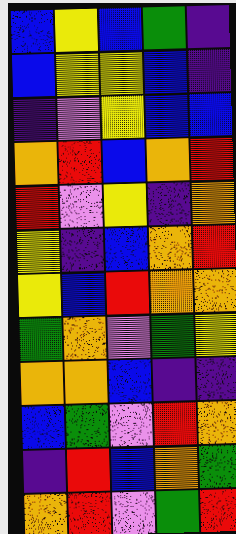[["blue", "yellow", "blue", "green", "indigo"], ["blue", "yellow", "yellow", "blue", "indigo"], ["indigo", "violet", "yellow", "blue", "blue"], ["orange", "red", "blue", "orange", "red"], ["red", "violet", "yellow", "indigo", "orange"], ["yellow", "indigo", "blue", "orange", "red"], ["yellow", "blue", "red", "orange", "orange"], ["green", "orange", "violet", "green", "yellow"], ["orange", "orange", "blue", "indigo", "indigo"], ["blue", "green", "violet", "red", "orange"], ["indigo", "red", "blue", "orange", "green"], ["orange", "red", "violet", "green", "red"]]